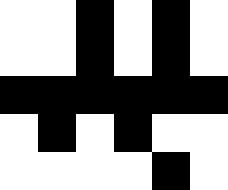[["white", "white", "black", "white", "black", "white"], ["white", "white", "black", "white", "black", "white"], ["black", "black", "black", "black", "black", "black"], ["white", "black", "white", "black", "white", "white"], ["white", "white", "white", "white", "black", "white"]]